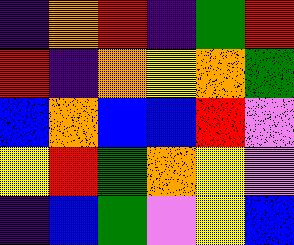[["indigo", "orange", "red", "indigo", "green", "red"], ["red", "indigo", "orange", "yellow", "orange", "green"], ["blue", "orange", "blue", "blue", "red", "violet"], ["yellow", "red", "green", "orange", "yellow", "violet"], ["indigo", "blue", "green", "violet", "yellow", "blue"]]